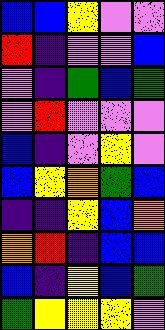[["blue", "blue", "yellow", "violet", "violet"], ["red", "indigo", "violet", "violet", "blue"], ["violet", "indigo", "green", "blue", "green"], ["violet", "red", "violet", "violet", "violet"], ["blue", "indigo", "violet", "yellow", "violet"], ["blue", "yellow", "orange", "green", "blue"], ["indigo", "indigo", "yellow", "blue", "orange"], ["orange", "red", "indigo", "blue", "blue"], ["blue", "indigo", "yellow", "blue", "green"], ["green", "yellow", "yellow", "yellow", "violet"]]